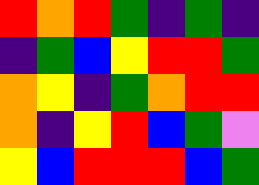[["red", "orange", "red", "green", "indigo", "green", "indigo"], ["indigo", "green", "blue", "yellow", "red", "red", "green"], ["orange", "yellow", "indigo", "green", "orange", "red", "red"], ["orange", "indigo", "yellow", "red", "blue", "green", "violet"], ["yellow", "blue", "red", "red", "red", "blue", "green"]]